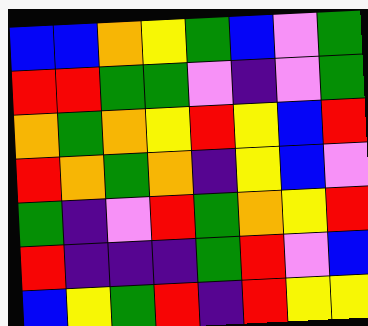[["blue", "blue", "orange", "yellow", "green", "blue", "violet", "green"], ["red", "red", "green", "green", "violet", "indigo", "violet", "green"], ["orange", "green", "orange", "yellow", "red", "yellow", "blue", "red"], ["red", "orange", "green", "orange", "indigo", "yellow", "blue", "violet"], ["green", "indigo", "violet", "red", "green", "orange", "yellow", "red"], ["red", "indigo", "indigo", "indigo", "green", "red", "violet", "blue"], ["blue", "yellow", "green", "red", "indigo", "red", "yellow", "yellow"]]